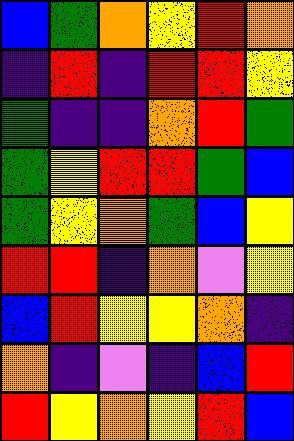[["blue", "green", "orange", "yellow", "red", "orange"], ["indigo", "red", "indigo", "red", "red", "yellow"], ["green", "indigo", "indigo", "orange", "red", "green"], ["green", "yellow", "red", "red", "green", "blue"], ["green", "yellow", "orange", "green", "blue", "yellow"], ["red", "red", "indigo", "orange", "violet", "yellow"], ["blue", "red", "yellow", "yellow", "orange", "indigo"], ["orange", "indigo", "violet", "indigo", "blue", "red"], ["red", "yellow", "orange", "yellow", "red", "blue"]]